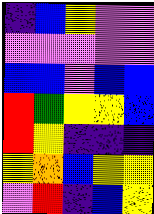[["indigo", "blue", "yellow", "violet", "violet"], ["violet", "violet", "violet", "violet", "violet"], ["blue", "blue", "violet", "blue", "blue"], ["red", "green", "yellow", "yellow", "blue"], ["red", "yellow", "indigo", "indigo", "indigo"], ["yellow", "orange", "blue", "yellow", "yellow"], ["violet", "red", "indigo", "blue", "yellow"]]